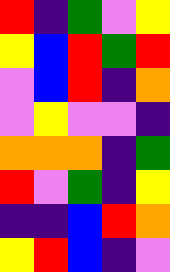[["red", "indigo", "green", "violet", "yellow"], ["yellow", "blue", "red", "green", "red"], ["violet", "blue", "red", "indigo", "orange"], ["violet", "yellow", "violet", "violet", "indigo"], ["orange", "orange", "orange", "indigo", "green"], ["red", "violet", "green", "indigo", "yellow"], ["indigo", "indigo", "blue", "red", "orange"], ["yellow", "red", "blue", "indigo", "violet"]]